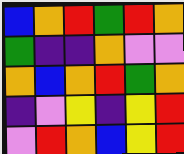[["blue", "orange", "red", "green", "red", "orange"], ["green", "indigo", "indigo", "orange", "violet", "violet"], ["orange", "blue", "orange", "red", "green", "orange"], ["indigo", "violet", "yellow", "indigo", "yellow", "red"], ["violet", "red", "orange", "blue", "yellow", "red"]]